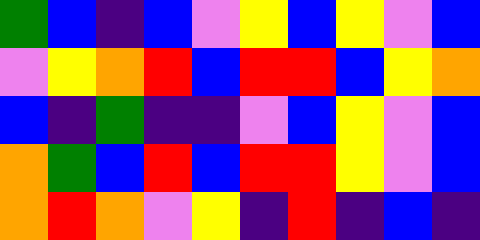[["green", "blue", "indigo", "blue", "violet", "yellow", "blue", "yellow", "violet", "blue"], ["violet", "yellow", "orange", "red", "blue", "red", "red", "blue", "yellow", "orange"], ["blue", "indigo", "green", "indigo", "indigo", "violet", "blue", "yellow", "violet", "blue"], ["orange", "green", "blue", "red", "blue", "red", "red", "yellow", "violet", "blue"], ["orange", "red", "orange", "violet", "yellow", "indigo", "red", "indigo", "blue", "indigo"]]